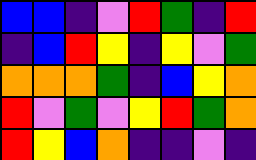[["blue", "blue", "indigo", "violet", "red", "green", "indigo", "red"], ["indigo", "blue", "red", "yellow", "indigo", "yellow", "violet", "green"], ["orange", "orange", "orange", "green", "indigo", "blue", "yellow", "orange"], ["red", "violet", "green", "violet", "yellow", "red", "green", "orange"], ["red", "yellow", "blue", "orange", "indigo", "indigo", "violet", "indigo"]]